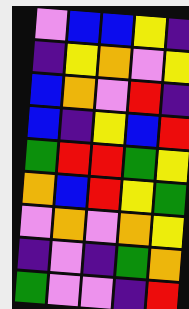[["violet", "blue", "blue", "yellow", "indigo"], ["indigo", "yellow", "orange", "violet", "yellow"], ["blue", "orange", "violet", "red", "indigo"], ["blue", "indigo", "yellow", "blue", "red"], ["green", "red", "red", "green", "yellow"], ["orange", "blue", "red", "yellow", "green"], ["violet", "orange", "violet", "orange", "yellow"], ["indigo", "violet", "indigo", "green", "orange"], ["green", "violet", "violet", "indigo", "red"]]